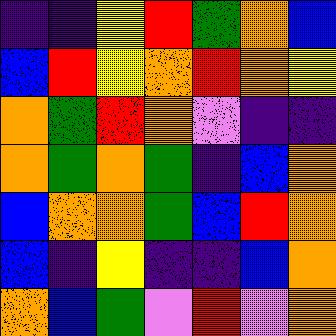[["indigo", "indigo", "yellow", "red", "green", "orange", "blue"], ["blue", "red", "yellow", "orange", "red", "orange", "yellow"], ["orange", "green", "red", "orange", "violet", "indigo", "indigo"], ["orange", "green", "orange", "green", "indigo", "blue", "orange"], ["blue", "orange", "orange", "green", "blue", "red", "orange"], ["blue", "indigo", "yellow", "indigo", "indigo", "blue", "orange"], ["orange", "blue", "green", "violet", "red", "violet", "orange"]]